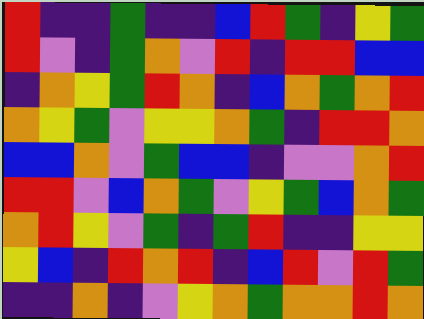[["red", "indigo", "indigo", "green", "indigo", "indigo", "blue", "red", "green", "indigo", "yellow", "green"], ["red", "violet", "indigo", "green", "orange", "violet", "red", "indigo", "red", "red", "blue", "blue"], ["indigo", "orange", "yellow", "green", "red", "orange", "indigo", "blue", "orange", "green", "orange", "red"], ["orange", "yellow", "green", "violet", "yellow", "yellow", "orange", "green", "indigo", "red", "red", "orange"], ["blue", "blue", "orange", "violet", "green", "blue", "blue", "indigo", "violet", "violet", "orange", "red"], ["red", "red", "violet", "blue", "orange", "green", "violet", "yellow", "green", "blue", "orange", "green"], ["orange", "red", "yellow", "violet", "green", "indigo", "green", "red", "indigo", "indigo", "yellow", "yellow"], ["yellow", "blue", "indigo", "red", "orange", "red", "indigo", "blue", "red", "violet", "red", "green"], ["indigo", "indigo", "orange", "indigo", "violet", "yellow", "orange", "green", "orange", "orange", "red", "orange"]]